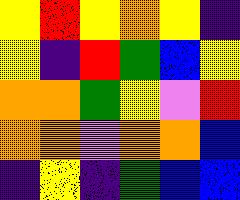[["yellow", "red", "yellow", "orange", "yellow", "indigo"], ["yellow", "indigo", "red", "green", "blue", "yellow"], ["orange", "orange", "green", "yellow", "violet", "red"], ["orange", "orange", "violet", "orange", "orange", "blue"], ["indigo", "yellow", "indigo", "green", "blue", "blue"]]